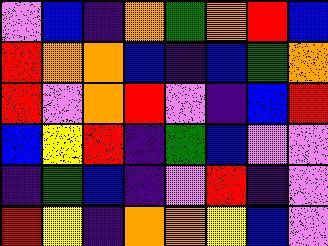[["violet", "blue", "indigo", "orange", "green", "orange", "red", "blue"], ["red", "orange", "orange", "blue", "indigo", "blue", "green", "orange"], ["red", "violet", "orange", "red", "violet", "indigo", "blue", "red"], ["blue", "yellow", "red", "indigo", "green", "blue", "violet", "violet"], ["indigo", "green", "blue", "indigo", "violet", "red", "indigo", "violet"], ["red", "yellow", "indigo", "orange", "orange", "yellow", "blue", "violet"]]